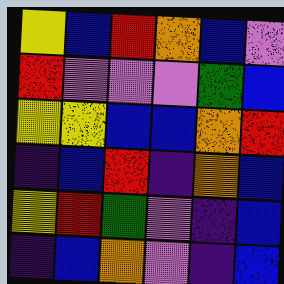[["yellow", "blue", "red", "orange", "blue", "violet"], ["red", "violet", "violet", "violet", "green", "blue"], ["yellow", "yellow", "blue", "blue", "orange", "red"], ["indigo", "blue", "red", "indigo", "orange", "blue"], ["yellow", "red", "green", "violet", "indigo", "blue"], ["indigo", "blue", "orange", "violet", "indigo", "blue"]]